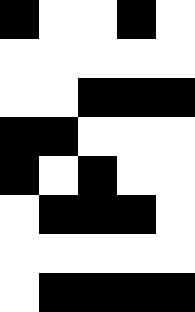[["black", "white", "white", "black", "white"], ["white", "white", "white", "white", "white"], ["white", "white", "black", "black", "black"], ["black", "black", "white", "white", "white"], ["black", "white", "black", "white", "white"], ["white", "black", "black", "black", "white"], ["white", "white", "white", "white", "white"], ["white", "black", "black", "black", "black"]]